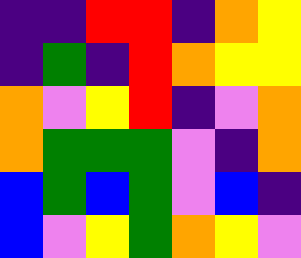[["indigo", "indigo", "red", "red", "indigo", "orange", "yellow"], ["indigo", "green", "indigo", "red", "orange", "yellow", "yellow"], ["orange", "violet", "yellow", "red", "indigo", "violet", "orange"], ["orange", "green", "green", "green", "violet", "indigo", "orange"], ["blue", "green", "blue", "green", "violet", "blue", "indigo"], ["blue", "violet", "yellow", "green", "orange", "yellow", "violet"]]